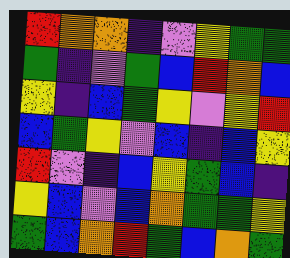[["red", "orange", "orange", "indigo", "violet", "yellow", "green", "green"], ["green", "indigo", "violet", "green", "blue", "red", "orange", "blue"], ["yellow", "indigo", "blue", "green", "yellow", "violet", "yellow", "red"], ["blue", "green", "yellow", "violet", "blue", "indigo", "blue", "yellow"], ["red", "violet", "indigo", "blue", "yellow", "green", "blue", "indigo"], ["yellow", "blue", "violet", "blue", "orange", "green", "green", "yellow"], ["green", "blue", "orange", "red", "green", "blue", "orange", "green"]]